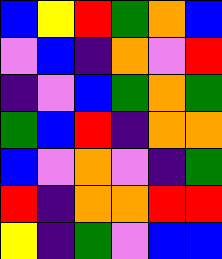[["blue", "yellow", "red", "green", "orange", "blue"], ["violet", "blue", "indigo", "orange", "violet", "red"], ["indigo", "violet", "blue", "green", "orange", "green"], ["green", "blue", "red", "indigo", "orange", "orange"], ["blue", "violet", "orange", "violet", "indigo", "green"], ["red", "indigo", "orange", "orange", "red", "red"], ["yellow", "indigo", "green", "violet", "blue", "blue"]]